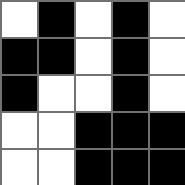[["white", "black", "white", "black", "white"], ["black", "black", "white", "black", "white"], ["black", "white", "white", "black", "white"], ["white", "white", "black", "black", "black"], ["white", "white", "black", "black", "black"]]